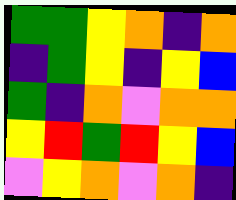[["green", "green", "yellow", "orange", "indigo", "orange"], ["indigo", "green", "yellow", "indigo", "yellow", "blue"], ["green", "indigo", "orange", "violet", "orange", "orange"], ["yellow", "red", "green", "red", "yellow", "blue"], ["violet", "yellow", "orange", "violet", "orange", "indigo"]]